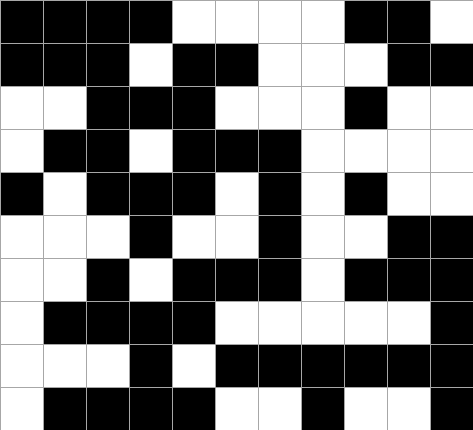[["black", "black", "black", "black", "white", "white", "white", "white", "black", "black", "white"], ["black", "black", "black", "white", "black", "black", "white", "white", "white", "black", "black"], ["white", "white", "black", "black", "black", "white", "white", "white", "black", "white", "white"], ["white", "black", "black", "white", "black", "black", "black", "white", "white", "white", "white"], ["black", "white", "black", "black", "black", "white", "black", "white", "black", "white", "white"], ["white", "white", "white", "black", "white", "white", "black", "white", "white", "black", "black"], ["white", "white", "black", "white", "black", "black", "black", "white", "black", "black", "black"], ["white", "black", "black", "black", "black", "white", "white", "white", "white", "white", "black"], ["white", "white", "white", "black", "white", "black", "black", "black", "black", "black", "black"], ["white", "black", "black", "black", "black", "white", "white", "black", "white", "white", "black"]]